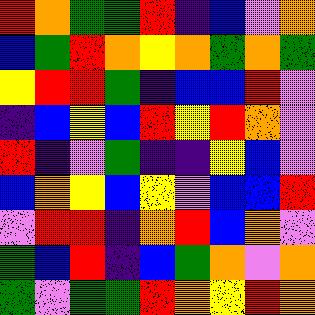[["red", "orange", "green", "green", "red", "indigo", "blue", "violet", "orange"], ["blue", "green", "red", "orange", "yellow", "orange", "green", "orange", "green"], ["yellow", "red", "red", "green", "indigo", "blue", "blue", "red", "violet"], ["indigo", "blue", "yellow", "blue", "red", "yellow", "red", "orange", "violet"], ["red", "indigo", "violet", "green", "indigo", "indigo", "yellow", "blue", "violet"], ["blue", "orange", "yellow", "blue", "yellow", "violet", "blue", "blue", "red"], ["violet", "red", "red", "indigo", "orange", "red", "blue", "orange", "violet"], ["green", "blue", "red", "indigo", "blue", "green", "orange", "violet", "orange"], ["green", "violet", "green", "green", "red", "orange", "yellow", "red", "orange"]]